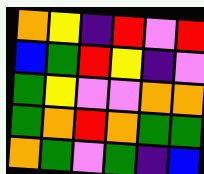[["orange", "yellow", "indigo", "red", "violet", "red"], ["blue", "green", "red", "yellow", "indigo", "violet"], ["green", "yellow", "violet", "violet", "orange", "orange"], ["green", "orange", "red", "orange", "green", "green"], ["orange", "green", "violet", "green", "indigo", "blue"]]